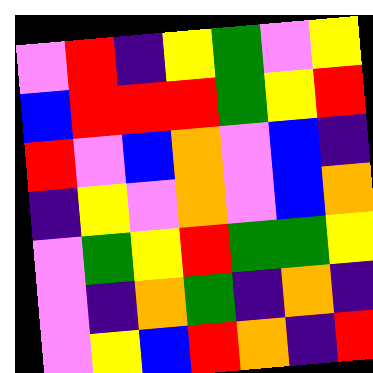[["violet", "red", "indigo", "yellow", "green", "violet", "yellow"], ["blue", "red", "red", "red", "green", "yellow", "red"], ["red", "violet", "blue", "orange", "violet", "blue", "indigo"], ["indigo", "yellow", "violet", "orange", "violet", "blue", "orange"], ["violet", "green", "yellow", "red", "green", "green", "yellow"], ["violet", "indigo", "orange", "green", "indigo", "orange", "indigo"], ["violet", "yellow", "blue", "red", "orange", "indigo", "red"]]